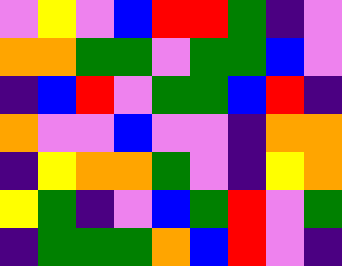[["violet", "yellow", "violet", "blue", "red", "red", "green", "indigo", "violet"], ["orange", "orange", "green", "green", "violet", "green", "green", "blue", "violet"], ["indigo", "blue", "red", "violet", "green", "green", "blue", "red", "indigo"], ["orange", "violet", "violet", "blue", "violet", "violet", "indigo", "orange", "orange"], ["indigo", "yellow", "orange", "orange", "green", "violet", "indigo", "yellow", "orange"], ["yellow", "green", "indigo", "violet", "blue", "green", "red", "violet", "green"], ["indigo", "green", "green", "green", "orange", "blue", "red", "violet", "indigo"]]